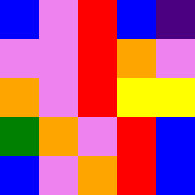[["blue", "violet", "red", "blue", "indigo"], ["violet", "violet", "red", "orange", "violet"], ["orange", "violet", "red", "yellow", "yellow"], ["green", "orange", "violet", "red", "blue"], ["blue", "violet", "orange", "red", "blue"]]